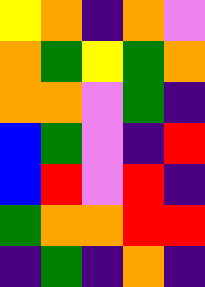[["yellow", "orange", "indigo", "orange", "violet"], ["orange", "green", "yellow", "green", "orange"], ["orange", "orange", "violet", "green", "indigo"], ["blue", "green", "violet", "indigo", "red"], ["blue", "red", "violet", "red", "indigo"], ["green", "orange", "orange", "red", "red"], ["indigo", "green", "indigo", "orange", "indigo"]]